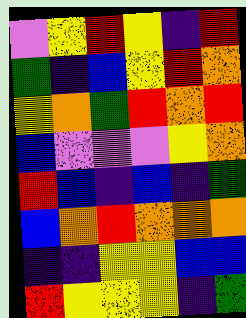[["violet", "yellow", "red", "yellow", "indigo", "red"], ["green", "indigo", "blue", "yellow", "red", "orange"], ["yellow", "orange", "green", "red", "orange", "red"], ["blue", "violet", "violet", "violet", "yellow", "orange"], ["red", "blue", "indigo", "blue", "indigo", "green"], ["blue", "orange", "red", "orange", "orange", "orange"], ["indigo", "indigo", "yellow", "yellow", "blue", "blue"], ["red", "yellow", "yellow", "yellow", "indigo", "green"]]